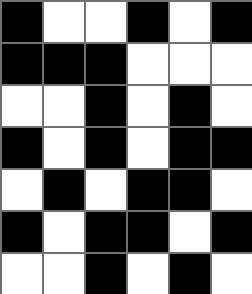[["black", "white", "white", "black", "white", "black"], ["black", "black", "black", "white", "white", "white"], ["white", "white", "black", "white", "black", "white"], ["black", "white", "black", "white", "black", "black"], ["white", "black", "white", "black", "black", "white"], ["black", "white", "black", "black", "white", "black"], ["white", "white", "black", "white", "black", "white"]]